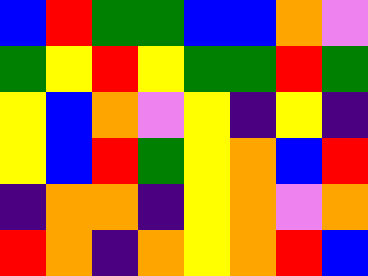[["blue", "red", "green", "green", "blue", "blue", "orange", "violet"], ["green", "yellow", "red", "yellow", "green", "green", "red", "green"], ["yellow", "blue", "orange", "violet", "yellow", "indigo", "yellow", "indigo"], ["yellow", "blue", "red", "green", "yellow", "orange", "blue", "red"], ["indigo", "orange", "orange", "indigo", "yellow", "orange", "violet", "orange"], ["red", "orange", "indigo", "orange", "yellow", "orange", "red", "blue"]]